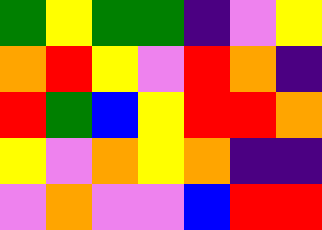[["green", "yellow", "green", "green", "indigo", "violet", "yellow"], ["orange", "red", "yellow", "violet", "red", "orange", "indigo"], ["red", "green", "blue", "yellow", "red", "red", "orange"], ["yellow", "violet", "orange", "yellow", "orange", "indigo", "indigo"], ["violet", "orange", "violet", "violet", "blue", "red", "red"]]